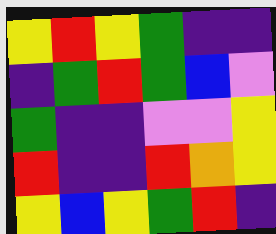[["yellow", "red", "yellow", "green", "indigo", "indigo"], ["indigo", "green", "red", "green", "blue", "violet"], ["green", "indigo", "indigo", "violet", "violet", "yellow"], ["red", "indigo", "indigo", "red", "orange", "yellow"], ["yellow", "blue", "yellow", "green", "red", "indigo"]]